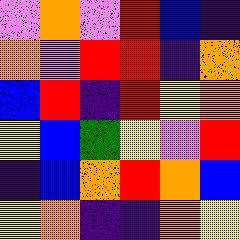[["violet", "orange", "violet", "red", "blue", "indigo"], ["orange", "violet", "red", "red", "indigo", "orange"], ["blue", "red", "indigo", "red", "yellow", "orange"], ["yellow", "blue", "green", "yellow", "violet", "red"], ["indigo", "blue", "orange", "red", "orange", "blue"], ["yellow", "orange", "indigo", "indigo", "orange", "yellow"]]